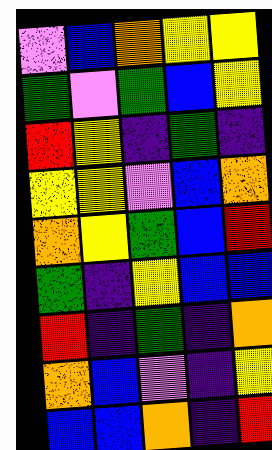[["violet", "blue", "orange", "yellow", "yellow"], ["green", "violet", "green", "blue", "yellow"], ["red", "yellow", "indigo", "green", "indigo"], ["yellow", "yellow", "violet", "blue", "orange"], ["orange", "yellow", "green", "blue", "red"], ["green", "indigo", "yellow", "blue", "blue"], ["red", "indigo", "green", "indigo", "orange"], ["orange", "blue", "violet", "indigo", "yellow"], ["blue", "blue", "orange", "indigo", "red"]]